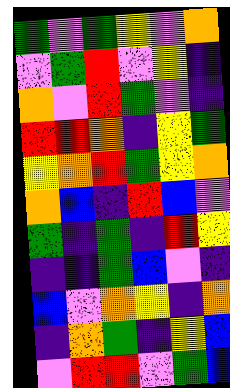[["green", "violet", "green", "yellow", "violet", "orange"], ["violet", "green", "red", "violet", "yellow", "indigo"], ["orange", "violet", "red", "green", "violet", "indigo"], ["red", "red", "orange", "indigo", "yellow", "green"], ["yellow", "orange", "red", "green", "yellow", "orange"], ["orange", "blue", "indigo", "red", "blue", "violet"], ["green", "indigo", "green", "indigo", "red", "yellow"], ["indigo", "indigo", "green", "blue", "violet", "indigo"], ["blue", "violet", "orange", "yellow", "indigo", "orange"], ["indigo", "orange", "green", "indigo", "yellow", "blue"], ["violet", "red", "red", "violet", "green", "blue"]]